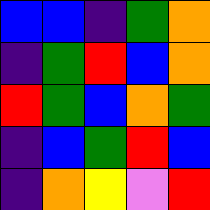[["blue", "blue", "indigo", "green", "orange"], ["indigo", "green", "red", "blue", "orange"], ["red", "green", "blue", "orange", "green"], ["indigo", "blue", "green", "red", "blue"], ["indigo", "orange", "yellow", "violet", "red"]]